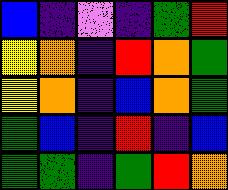[["blue", "indigo", "violet", "indigo", "green", "red"], ["yellow", "orange", "indigo", "red", "orange", "green"], ["yellow", "orange", "indigo", "blue", "orange", "green"], ["green", "blue", "indigo", "red", "indigo", "blue"], ["green", "green", "indigo", "green", "red", "orange"]]